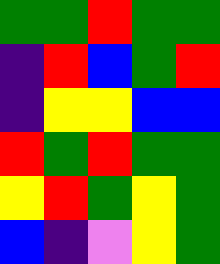[["green", "green", "red", "green", "green"], ["indigo", "red", "blue", "green", "red"], ["indigo", "yellow", "yellow", "blue", "blue"], ["red", "green", "red", "green", "green"], ["yellow", "red", "green", "yellow", "green"], ["blue", "indigo", "violet", "yellow", "green"]]